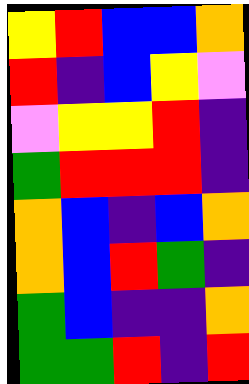[["yellow", "red", "blue", "blue", "orange"], ["red", "indigo", "blue", "yellow", "violet"], ["violet", "yellow", "yellow", "red", "indigo"], ["green", "red", "red", "red", "indigo"], ["orange", "blue", "indigo", "blue", "orange"], ["orange", "blue", "red", "green", "indigo"], ["green", "blue", "indigo", "indigo", "orange"], ["green", "green", "red", "indigo", "red"]]